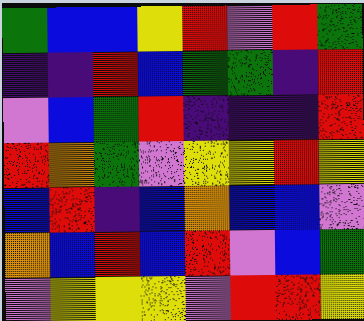[["green", "blue", "blue", "yellow", "red", "violet", "red", "green"], ["indigo", "indigo", "red", "blue", "green", "green", "indigo", "red"], ["violet", "blue", "green", "red", "indigo", "indigo", "indigo", "red"], ["red", "orange", "green", "violet", "yellow", "yellow", "red", "yellow"], ["blue", "red", "indigo", "blue", "orange", "blue", "blue", "violet"], ["orange", "blue", "red", "blue", "red", "violet", "blue", "green"], ["violet", "yellow", "yellow", "yellow", "violet", "red", "red", "yellow"]]